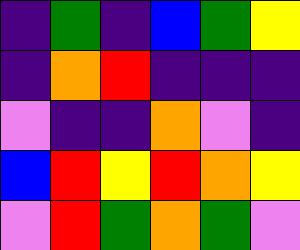[["indigo", "green", "indigo", "blue", "green", "yellow"], ["indigo", "orange", "red", "indigo", "indigo", "indigo"], ["violet", "indigo", "indigo", "orange", "violet", "indigo"], ["blue", "red", "yellow", "red", "orange", "yellow"], ["violet", "red", "green", "orange", "green", "violet"]]